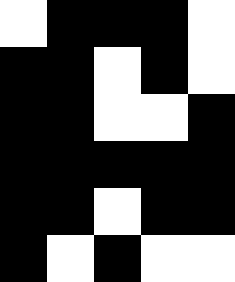[["white", "black", "black", "black", "white"], ["black", "black", "white", "black", "white"], ["black", "black", "white", "white", "black"], ["black", "black", "black", "black", "black"], ["black", "black", "white", "black", "black"], ["black", "white", "black", "white", "white"]]